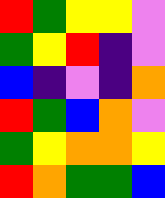[["red", "green", "yellow", "yellow", "violet"], ["green", "yellow", "red", "indigo", "violet"], ["blue", "indigo", "violet", "indigo", "orange"], ["red", "green", "blue", "orange", "violet"], ["green", "yellow", "orange", "orange", "yellow"], ["red", "orange", "green", "green", "blue"]]